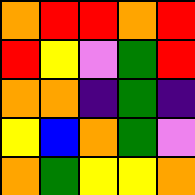[["orange", "red", "red", "orange", "red"], ["red", "yellow", "violet", "green", "red"], ["orange", "orange", "indigo", "green", "indigo"], ["yellow", "blue", "orange", "green", "violet"], ["orange", "green", "yellow", "yellow", "orange"]]